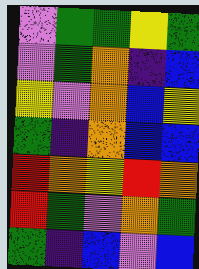[["violet", "green", "green", "yellow", "green"], ["violet", "green", "orange", "indigo", "blue"], ["yellow", "violet", "orange", "blue", "yellow"], ["green", "indigo", "orange", "blue", "blue"], ["red", "orange", "yellow", "red", "orange"], ["red", "green", "violet", "orange", "green"], ["green", "indigo", "blue", "violet", "blue"]]